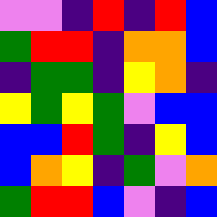[["violet", "violet", "indigo", "red", "indigo", "red", "blue"], ["green", "red", "red", "indigo", "orange", "orange", "blue"], ["indigo", "green", "green", "indigo", "yellow", "orange", "indigo"], ["yellow", "green", "yellow", "green", "violet", "blue", "blue"], ["blue", "blue", "red", "green", "indigo", "yellow", "blue"], ["blue", "orange", "yellow", "indigo", "green", "violet", "orange"], ["green", "red", "red", "blue", "violet", "indigo", "blue"]]